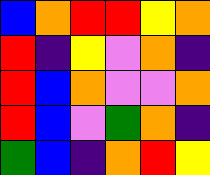[["blue", "orange", "red", "red", "yellow", "orange"], ["red", "indigo", "yellow", "violet", "orange", "indigo"], ["red", "blue", "orange", "violet", "violet", "orange"], ["red", "blue", "violet", "green", "orange", "indigo"], ["green", "blue", "indigo", "orange", "red", "yellow"]]